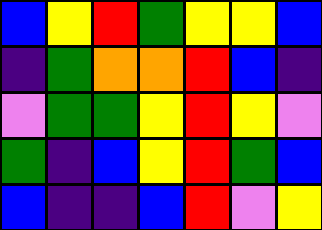[["blue", "yellow", "red", "green", "yellow", "yellow", "blue"], ["indigo", "green", "orange", "orange", "red", "blue", "indigo"], ["violet", "green", "green", "yellow", "red", "yellow", "violet"], ["green", "indigo", "blue", "yellow", "red", "green", "blue"], ["blue", "indigo", "indigo", "blue", "red", "violet", "yellow"]]